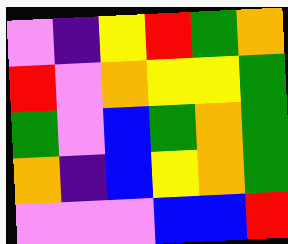[["violet", "indigo", "yellow", "red", "green", "orange"], ["red", "violet", "orange", "yellow", "yellow", "green"], ["green", "violet", "blue", "green", "orange", "green"], ["orange", "indigo", "blue", "yellow", "orange", "green"], ["violet", "violet", "violet", "blue", "blue", "red"]]